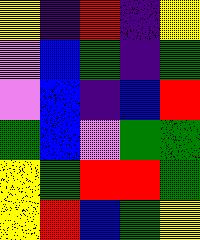[["yellow", "indigo", "red", "indigo", "yellow"], ["violet", "blue", "green", "indigo", "green"], ["violet", "blue", "indigo", "blue", "red"], ["green", "blue", "violet", "green", "green"], ["yellow", "green", "red", "red", "green"], ["yellow", "red", "blue", "green", "yellow"]]